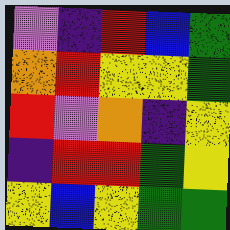[["violet", "indigo", "red", "blue", "green"], ["orange", "red", "yellow", "yellow", "green"], ["red", "violet", "orange", "indigo", "yellow"], ["indigo", "red", "red", "green", "yellow"], ["yellow", "blue", "yellow", "green", "green"]]